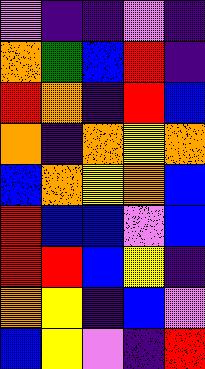[["violet", "indigo", "indigo", "violet", "indigo"], ["orange", "green", "blue", "red", "indigo"], ["red", "orange", "indigo", "red", "blue"], ["orange", "indigo", "orange", "yellow", "orange"], ["blue", "orange", "yellow", "orange", "blue"], ["red", "blue", "blue", "violet", "blue"], ["red", "red", "blue", "yellow", "indigo"], ["orange", "yellow", "indigo", "blue", "violet"], ["blue", "yellow", "violet", "indigo", "red"]]